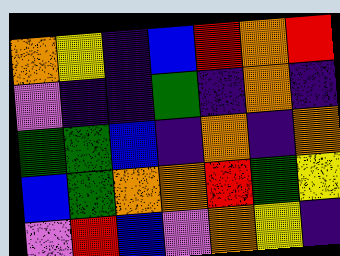[["orange", "yellow", "indigo", "blue", "red", "orange", "red"], ["violet", "indigo", "indigo", "green", "indigo", "orange", "indigo"], ["green", "green", "blue", "indigo", "orange", "indigo", "orange"], ["blue", "green", "orange", "orange", "red", "green", "yellow"], ["violet", "red", "blue", "violet", "orange", "yellow", "indigo"]]